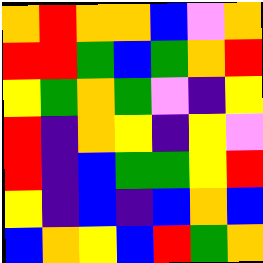[["orange", "red", "orange", "orange", "blue", "violet", "orange"], ["red", "red", "green", "blue", "green", "orange", "red"], ["yellow", "green", "orange", "green", "violet", "indigo", "yellow"], ["red", "indigo", "orange", "yellow", "indigo", "yellow", "violet"], ["red", "indigo", "blue", "green", "green", "yellow", "red"], ["yellow", "indigo", "blue", "indigo", "blue", "orange", "blue"], ["blue", "orange", "yellow", "blue", "red", "green", "orange"]]